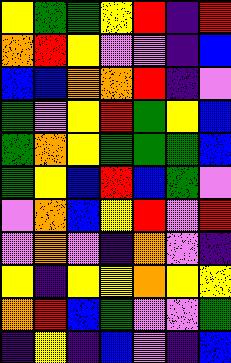[["yellow", "green", "green", "yellow", "red", "indigo", "red"], ["orange", "red", "yellow", "violet", "violet", "indigo", "blue"], ["blue", "blue", "orange", "orange", "red", "indigo", "violet"], ["green", "violet", "yellow", "red", "green", "yellow", "blue"], ["green", "orange", "yellow", "green", "green", "green", "blue"], ["green", "yellow", "blue", "red", "blue", "green", "violet"], ["violet", "orange", "blue", "yellow", "red", "violet", "red"], ["violet", "orange", "violet", "indigo", "orange", "violet", "indigo"], ["yellow", "indigo", "yellow", "yellow", "orange", "yellow", "yellow"], ["orange", "red", "blue", "green", "violet", "violet", "green"], ["indigo", "yellow", "indigo", "blue", "violet", "indigo", "blue"]]